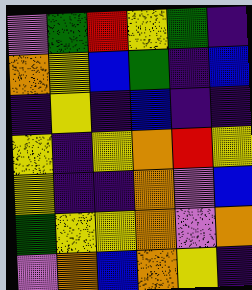[["violet", "green", "red", "yellow", "green", "indigo"], ["orange", "yellow", "blue", "green", "indigo", "blue"], ["indigo", "yellow", "indigo", "blue", "indigo", "indigo"], ["yellow", "indigo", "yellow", "orange", "red", "yellow"], ["yellow", "indigo", "indigo", "orange", "violet", "blue"], ["green", "yellow", "yellow", "orange", "violet", "orange"], ["violet", "orange", "blue", "orange", "yellow", "indigo"]]